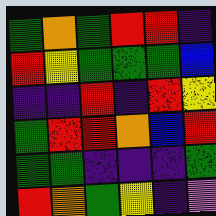[["green", "orange", "green", "red", "red", "indigo"], ["red", "yellow", "green", "green", "green", "blue"], ["indigo", "indigo", "red", "indigo", "red", "yellow"], ["green", "red", "red", "orange", "blue", "red"], ["green", "green", "indigo", "indigo", "indigo", "green"], ["red", "orange", "green", "yellow", "indigo", "violet"]]